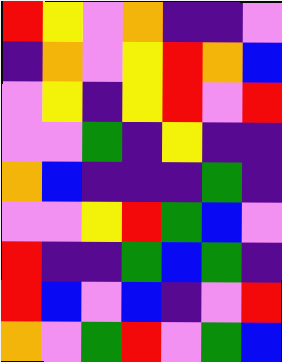[["red", "yellow", "violet", "orange", "indigo", "indigo", "violet"], ["indigo", "orange", "violet", "yellow", "red", "orange", "blue"], ["violet", "yellow", "indigo", "yellow", "red", "violet", "red"], ["violet", "violet", "green", "indigo", "yellow", "indigo", "indigo"], ["orange", "blue", "indigo", "indigo", "indigo", "green", "indigo"], ["violet", "violet", "yellow", "red", "green", "blue", "violet"], ["red", "indigo", "indigo", "green", "blue", "green", "indigo"], ["red", "blue", "violet", "blue", "indigo", "violet", "red"], ["orange", "violet", "green", "red", "violet", "green", "blue"]]